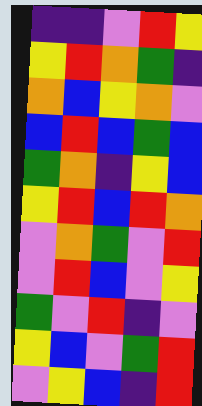[["indigo", "indigo", "violet", "red", "yellow"], ["yellow", "red", "orange", "green", "indigo"], ["orange", "blue", "yellow", "orange", "violet"], ["blue", "red", "blue", "green", "blue"], ["green", "orange", "indigo", "yellow", "blue"], ["yellow", "red", "blue", "red", "orange"], ["violet", "orange", "green", "violet", "red"], ["violet", "red", "blue", "violet", "yellow"], ["green", "violet", "red", "indigo", "violet"], ["yellow", "blue", "violet", "green", "red"], ["violet", "yellow", "blue", "indigo", "red"]]